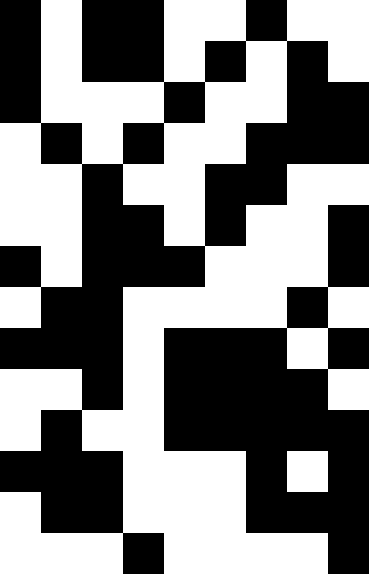[["black", "white", "black", "black", "white", "white", "black", "white", "white"], ["black", "white", "black", "black", "white", "black", "white", "black", "white"], ["black", "white", "white", "white", "black", "white", "white", "black", "black"], ["white", "black", "white", "black", "white", "white", "black", "black", "black"], ["white", "white", "black", "white", "white", "black", "black", "white", "white"], ["white", "white", "black", "black", "white", "black", "white", "white", "black"], ["black", "white", "black", "black", "black", "white", "white", "white", "black"], ["white", "black", "black", "white", "white", "white", "white", "black", "white"], ["black", "black", "black", "white", "black", "black", "black", "white", "black"], ["white", "white", "black", "white", "black", "black", "black", "black", "white"], ["white", "black", "white", "white", "black", "black", "black", "black", "black"], ["black", "black", "black", "white", "white", "white", "black", "white", "black"], ["white", "black", "black", "white", "white", "white", "black", "black", "black"], ["white", "white", "white", "black", "white", "white", "white", "white", "black"]]